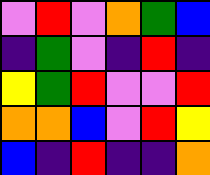[["violet", "red", "violet", "orange", "green", "blue"], ["indigo", "green", "violet", "indigo", "red", "indigo"], ["yellow", "green", "red", "violet", "violet", "red"], ["orange", "orange", "blue", "violet", "red", "yellow"], ["blue", "indigo", "red", "indigo", "indigo", "orange"]]